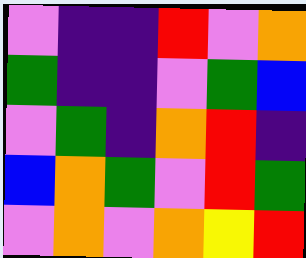[["violet", "indigo", "indigo", "red", "violet", "orange"], ["green", "indigo", "indigo", "violet", "green", "blue"], ["violet", "green", "indigo", "orange", "red", "indigo"], ["blue", "orange", "green", "violet", "red", "green"], ["violet", "orange", "violet", "orange", "yellow", "red"]]